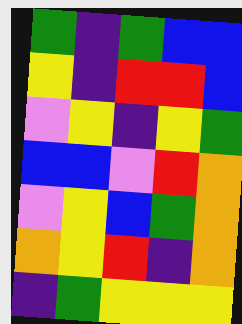[["green", "indigo", "green", "blue", "blue"], ["yellow", "indigo", "red", "red", "blue"], ["violet", "yellow", "indigo", "yellow", "green"], ["blue", "blue", "violet", "red", "orange"], ["violet", "yellow", "blue", "green", "orange"], ["orange", "yellow", "red", "indigo", "orange"], ["indigo", "green", "yellow", "yellow", "yellow"]]